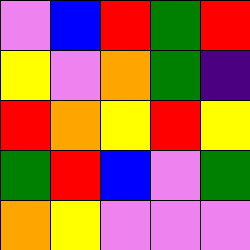[["violet", "blue", "red", "green", "red"], ["yellow", "violet", "orange", "green", "indigo"], ["red", "orange", "yellow", "red", "yellow"], ["green", "red", "blue", "violet", "green"], ["orange", "yellow", "violet", "violet", "violet"]]